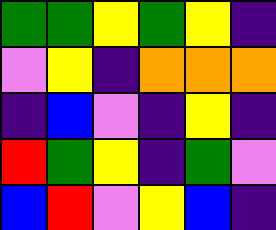[["green", "green", "yellow", "green", "yellow", "indigo"], ["violet", "yellow", "indigo", "orange", "orange", "orange"], ["indigo", "blue", "violet", "indigo", "yellow", "indigo"], ["red", "green", "yellow", "indigo", "green", "violet"], ["blue", "red", "violet", "yellow", "blue", "indigo"]]